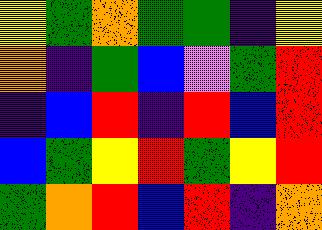[["yellow", "green", "orange", "green", "green", "indigo", "yellow"], ["orange", "indigo", "green", "blue", "violet", "green", "red"], ["indigo", "blue", "red", "indigo", "red", "blue", "red"], ["blue", "green", "yellow", "red", "green", "yellow", "red"], ["green", "orange", "red", "blue", "red", "indigo", "orange"]]